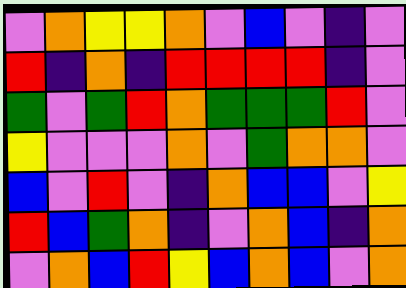[["violet", "orange", "yellow", "yellow", "orange", "violet", "blue", "violet", "indigo", "violet"], ["red", "indigo", "orange", "indigo", "red", "red", "red", "red", "indigo", "violet"], ["green", "violet", "green", "red", "orange", "green", "green", "green", "red", "violet"], ["yellow", "violet", "violet", "violet", "orange", "violet", "green", "orange", "orange", "violet"], ["blue", "violet", "red", "violet", "indigo", "orange", "blue", "blue", "violet", "yellow"], ["red", "blue", "green", "orange", "indigo", "violet", "orange", "blue", "indigo", "orange"], ["violet", "orange", "blue", "red", "yellow", "blue", "orange", "blue", "violet", "orange"]]